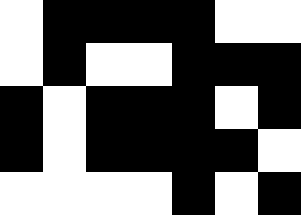[["white", "black", "black", "black", "black", "white", "white"], ["white", "black", "white", "white", "black", "black", "black"], ["black", "white", "black", "black", "black", "white", "black"], ["black", "white", "black", "black", "black", "black", "white"], ["white", "white", "white", "white", "black", "white", "black"]]